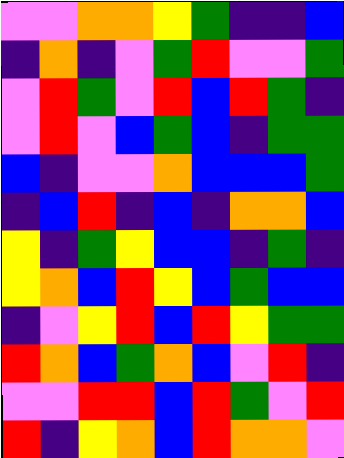[["violet", "violet", "orange", "orange", "yellow", "green", "indigo", "indigo", "blue"], ["indigo", "orange", "indigo", "violet", "green", "red", "violet", "violet", "green"], ["violet", "red", "green", "violet", "red", "blue", "red", "green", "indigo"], ["violet", "red", "violet", "blue", "green", "blue", "indigo", "green", "green"], ["blue", "indigo", "violet", "violet", "orange", "blue", "blue", "blue", "green"], ["indigo", "blue", "red", "indigo", "blue", "indigo", "orange", "orange", "blue"], ["yellow", "indigo", "green", "yellow", "blue", "blue", "indigo", "green", "indigo"], ["yellow", "orange", "blue", "red", "yellow", "blue", "green", "blue", "blue"], ["indigo", "violet", "yellow", "red", "blue", "red", "yellow", "green", "green"], ["red", "orange", "blue", "green", "orange", "blue", "violet", "red", "indigo"], ["violet", "violet", "red", "red", "blue", "red", "green", "violet", "red"], ["red", "indigo", "yellow", "orange", "blue", "red", "orange", "orange", "violet"]]